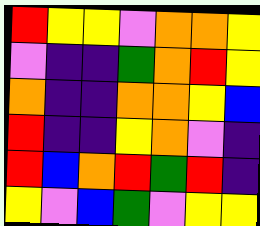[["red", "yellow", "yellow", "violet", "orange", "orange", "yellow"], ["violet", "indigo", "indigo", "green", "orange", "red", "yellow"], ["orange", "indigo", "indigo", "orange", "orange", "yellow", "blue"], ["red", "indigo", "indigo", "yellow", "orange", "violet", "indigo"], ["red", "blue", "orange", "red", "green", "red", "indigo"], ["yellow", "violet", "blue", "green", "violet", "yellow", "yellow"]]